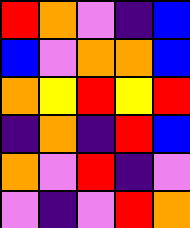[["red", "orange", "violet", "indigo", "blue"], ["blue", "violet", "orange", "orange", "blue"], ["orange", "yellow", "red", "yellow", "red"], ["indigo", "orange", "indigo", "red", "blue"], ["orange", "violet", "red", "indigo", "violet"], ["violet", "indigo", "violet", "red", "orange"]]